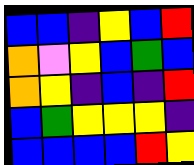[["blue", "blue", "indigo", "yellow", "blue", "red"], ["orange", "violet", "yellow", "blue", "green", "blue"], ["orange", "yellow", "indigo", "blue", "indigo", "red"], ["blue", "green", "yellow", "yellow", "yellow", "indigo"], ["blue", "blue", "blue", "blue", "red", "yellow"]]